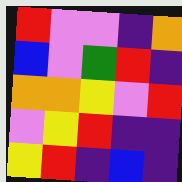[["red", "violet", "violet", "indigo", "orange"], ["blue", "violet", "green", "red", "indigo"], ["orange", "orange", "yellow", "violet", "red"], ["violet", "yellow", "red", "indigo", "indigo"], ["yellow", "red", "indigo", "blue", "indigo"]]